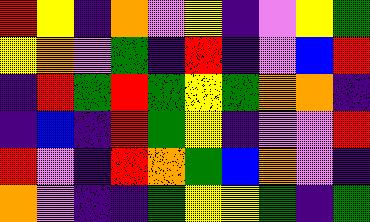[["red", "yellow", "indigo", "orange", "violet", "yellow", "indigo", "violet", "yellow", "green"], ["yellow", "orange", "violet", "green", "indigo", "red", "indigo", "violet", "blue", "red"], ["indigo", "red", "green", "red", "green", "yellow", "green", "orange", "orange", "indigo"], ["indigo", "blue", "indigo", "red", "green", "yellow", "indigo", "violet", "violet", "red"], ["red", "violet", "indigo", "red", "orange", "green", "blue", "orange", "violet", "indigo"], ["orange", "violet", "indigo", "indigo", "green", "yellow", "yellow", "green", "indigo", "green"]]